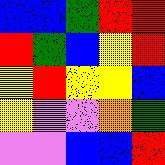[["blue", "blue", "green", "red", "red"], ["red", "green", "blue", "yellow", "red"], ["yellow", "red", "yellow", "yellow", "blue"], ["yellow", "violet", "violet", "orange", "green"], ["violet", "violet", "blue", "blue", "red"]]